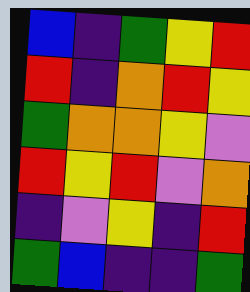[["blue", "indigo", "green", "yellow", "red"], ["red", "indigo", "orange", "red", "yellow"], ["green", "orange", "orange", "yellow", "violet"], ["red", "yellow", "red", "violet", "orange"], ["indigo", "violet", "yellow", "indigo", "red"], ["green", "blue", "indigo", "indigo", "green"]]